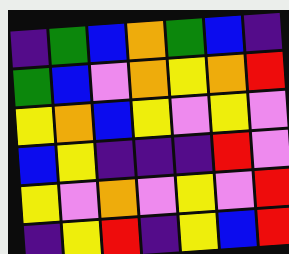[["indigo", "green", "blue", "orange", "green", "blue", "indigo"], ["green", "blue", "violet", "orange", "yellow", "orange", "red"], ["yellow", "orange", "blue", "yellow", "violet", "yellow", "violet"], ["blue", "yellow", "indigo", "indigo", "indigo", "red", "violet"], ["yellow", "violet", "orange", "violet", "yellow", "violet", "red"], ["indigo", "yellow", "red", "indigo", "yellow", "blue", "red"]]